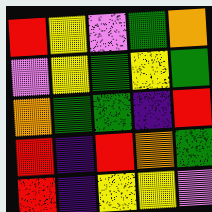[["red", "yellow", "violet", "green", "orange"], ["violet", "yellow", "green", "yellow", "green"], ["orange", "green", "green", "indigo", "red"], ["red", "indigo", "red", "orange", "green"], ["red", "indigo", "yellow", "yellow", "violet"]]